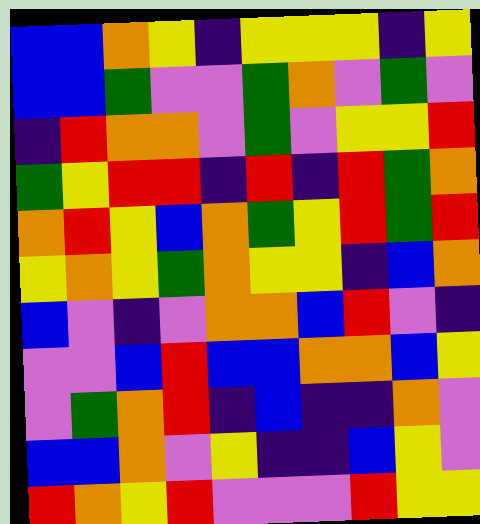[["blue", "blue", "orange", "yellow", "indigo", "yellow", "yellow", "yellow", "indigo", "yellow"], ["blue", "blue", "green", "violet", "violet", "green", "orange", "violet", "green", "violet"], ["indigo", "red", "orange", "orange", "violet", "green", "violet", "yellow", "yellow", "red"], ["green", "yellow", "red", "red", "indigo", "red", "indigo", "red", "green", "orange"], ["orange", "red", "yellow", "blue", "orange", "green", "yellow", "red", "green", "red"], ["yellow", "orange", "yellow", "green", "orange", "yellow", "yellow", "indigo", "blue", "orange"], ["blue", "violet", "indigo", "violet", "orange", "orange", "blue", "red", "violet", "indigo"], ["violet", "violet", "blue", "red", "blue", "blue", "orange", "orange", "blue", "yellow"], ["violet", "green", "orange", "red", "indigo", "blue", "indigo", "indigo", "orange", "violet"], ["blue", "blue", "orange", "violet", "yellow", "indigo", "indigo", "blue", "yellow", "violet"], ["red", "orange", "yellow", "red", "violet", "violet", "violet", "red", "yellow", "yellow"]]